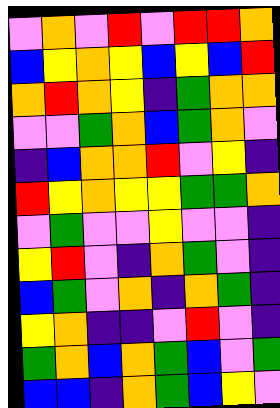[["violet", "orange", "violet", "red", "violet", "red", "red", "orange"], ["blue", "yellow", "orange", "yellow", "blue", "yellow", "blue", "red"], ["orange", "red", "orange", "yellow", "indigo", "green", "orange", "orange"], ["violet", "violet", "green", "orange", "blue", "green", "orange", "violet"], ["indigo", "blue", "orange", "orange", "red", "violet", "yellow", "indigo"], ["red", "yellow", "orange", "yellow", "yellow", "green", "green", "orange"], ["violet", "green", "violet", "violet", "yellow", "violet", "violet", "indigo"], ["yellow", "red", "violet", "indigo", "orange", "green", "violet", "indigo"], ["blue", "green", "violet", "orange", "indigo", "orange", "green", "indigo"], ["yellow", "orange", "indigo", "indigo", "violet", "red", "violet", "indigo"], ["green", "orange", "blue", "orange", "green", "blue", "violet", "green"], ["blue", "blue", "indigo", "orange", "green", "blue", "yellow", "violet"]]